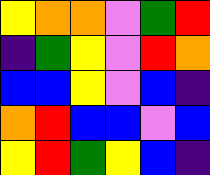[["yellow", "orange", "orange", "violet", "green", "red"], ["indigo", "green", "yellow", "violet", "red", "orange"], ["blue", "blue", "yellow", "violet", "blue", "indigo"], ["orange", "red", "blue", "blue", "violet", "blue"], ["yellow", "red", "green", "yellow", "blue", "indigo"]]